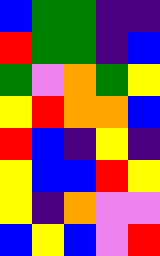[["blue", "green", "green", "indigo", "indigo"], ["red", "green", "green", "indigo", "blue"], ["green", "violet", "orange", "green", "yellow"], ["yellow", "red", "orange", "orange", "blue"], ["red", "blue", "indigo", "yellow", "indigo"], ["yellow", "blue", "blue", "red", "yellow"], ["yellow", "indigo", "orange", "violet", "violet"], ["blue", "yellow", "blue", "violet", "red"]]